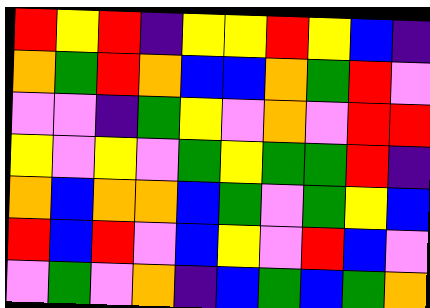[["red", "yellow", "red", "indigo", "yellow", "yellow", "red", "yellow", "blue", "indigo"], ["orange", "green", "red", "orange", "blue", "blue", "orange", "green", "red", "violet"], ["violet", "violet", "indigo", "green", "yellow", "violet", "orange", "violet", "red", "red"], ["yellow", "violet", "yellow", "violet", "green", "yellow", "green", "green", "red", "indigo"], ["orange", "blue", "orange", "orange", "blue", "green", "violet", "green", "yellow", "blue"], ["red", "blue", "red", "violet", "blue", "yellow", "violet", "red", "blue", "violet"], ["violet", "green", "violet", "orange", "indigo", "blue", "green", "blue", "green", "orange"]]